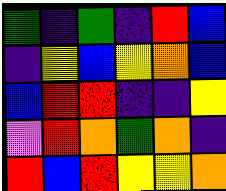[["green", "indigo", "green", "indigo", "red", "blue"], ["indigo", "yellow", "blue", "yellow", "orange", "blue"], ["blue", "red", "red", "indigo", "indigo", "yellow"], ["violet", "red", "orange", "green", "orange", "indigo"], ["red", "blue", "red", "yellow", "yellow", "orange"]]